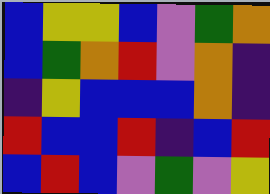[["blue", "yellow", "yellow", "blue", "violet", "green", "orange"], ["blue", "green", "orange", "red", "violet", "orange", "indigo"], ["indigo", "yellow", "blue", "blue", "blue", "orange", "indigo"], ["red", "blue", "blue", "red", "indigo", "blue", "red"], ["blue", "red", "blue", "violet", "green", "violet", "yellow"]]